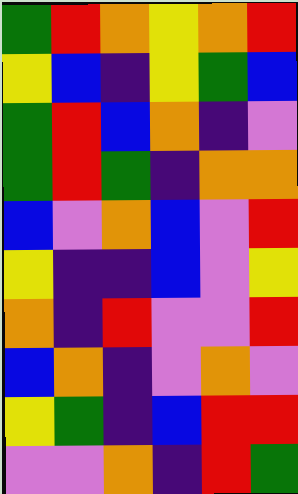[["green", "red", "orange", "yellow", "orange", "red"], ["yellow", "blue", "indigo", "yellow", "green", "blue"], ["green", "red", "blue", "orange", "indigo", "violet"], ["green", "red", "green", "indigo", "orange", "orange"], ["blue", "violet", "orange", "blue", "violet", "red"], ["yellow", "indigo", "indigo", "blue", "violet", "yellow"], ["orange", "indigo", "red", "violet", "violet", "red"], ["blue", "orange", "indigo", "violet", "orange", "violet"], ["yellow", "green", "indigo", "blue", "red", "red"], ["violet", "violet", "orange", "indigo", "red", "green"]]